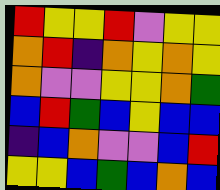[["red", "yellow", "yellow", "red", "violet", "yellow", "yellow"], ["orange", "red", "indigo", "orange", "yellow", "orange", "yellow"], ["orange", "violet", "violet", "yellow", "yellow", "orange", "green"], ["blue", "red", "green", "blue", "yellow", "blue", "blue"], ["indigo", "blue", "orange", "violet", "violet", "blue", "red"], ["yellow", "yellow", "blue", "green", "blue", "orange", "blue"]]